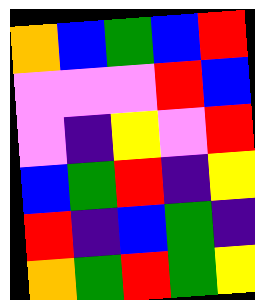[["orange", "blue", "green", "blue", "red"], ["violet", "violet", "violet", "red", "blue"], ["violet", "indigo", "yellow", "violet", "red"], ["blue", "green", "red", "indigo", "yellow"], ["red", "indigo", "blue", "green", "indigo"], ["orange", "green", "red", "green", "yellow"]]